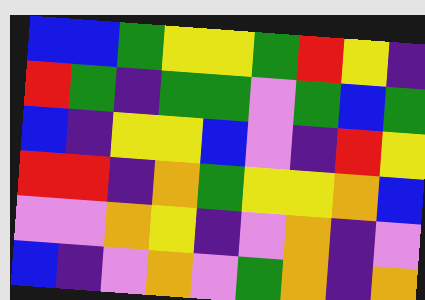[["blue", "blue", "green", "yellow", "yellow", "green", "red", "yellow", "indigo"], ["red", "green", "indigo", "green", "green", "violet", "green", "blue", "green"], ["blue", "indigo", "yellow", "yellow", "blue", "violet", "indigo", "red", "yellow"], ["red", "red", "indigo", "orange", "green", "yellow", "yellow", "orange", "blue"], ["violet", "violet", "orange", "yellow", "indigo", "violet", "orange", "indigo", "violet"], ["blue", "indigo", "violet", "orange", "violet", "green", "orange", "indigo", "orange"]]